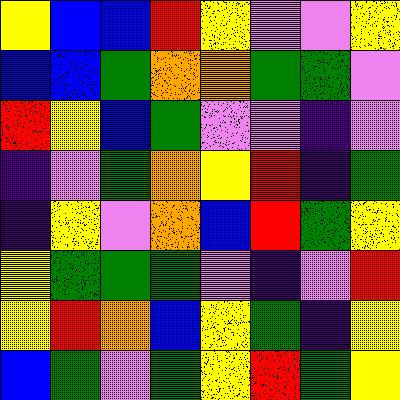[["yellow", "blue", "blue", "red", "yellow", "violet", "violet", "yellow"], ["blue", "blue", "green", "orange", "orange", "green", "green", "violet"], ["red", "yellow", "blue", "green", "violet", "violet", "indigo", "violet"], ["indigo", "violet", "green", "orange", "yellow", "red", "indigo", "green"], ["indigo", "yellow", "violet", "orange", "blue", "red", "green", "yellow"], ["yellow", "green", "green", "green", "violet", "indigo", "violet", "red"], ["yellow", "red", "orange", "blue", "yellow", "green", "indigo", "yellow"], ["blue", "green", "violet", "green", "yellow", "red", "green", "yellow"]]